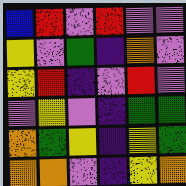[["blue", "red", "violet", "red", "violet", "violet"], ["yellow", "violet", "green", "indigo", "orange", "violet"], ["yellow", "red", "indigo", "violet", "red", "violet"], ["violet", "yellow", "violet", "indigo", "green", "green"], ["orange", "green", "yellow", "indigo", "yellow", "green"], ["orange", "orange", "violet", "indigo", "yellow", "orange"]]